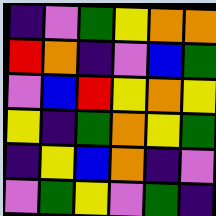[["indigo", "violet", "green", "yellow", "orange", "orange"], ["red", "orange", "indigo", "violet", "blue", "green"], ["violet", "blue", "red", "yellow", "orange", "yellow"], ["yellow", "indigo", "green", "orange", "yellow", "green"], ["indigo", "yellow", "blue", "orange", "indigo", "violet"], ["violet", "green", "yellow", "violet", "green", "indigo"]]